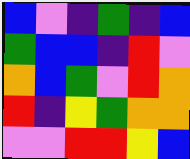[["blue", "violet", "indigo", "green", "indigo", "blue"], ["green", "blue", "blue", "indigo", "red", "violet"], ["orange", "blue", "green", "violet", "red", "orange"], ["red", "indigo", "yellow", "green", "orange", "orange"], ["violet", "violet", "red", "red", "yellow", "blue"]]